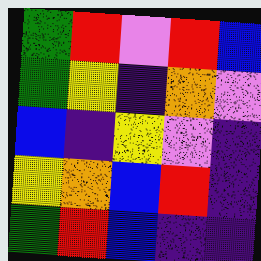[["green", "red", "violet", "red", "blue"], ["green", "yellow", "indigo", "orange", "violet"], ["blue", "indigo", "yellow", "violet", "indigo"], ["yellow", "orange", "blue", "red", "indigo"], ["green", "red", "blue", "indigo", "indigo"]]